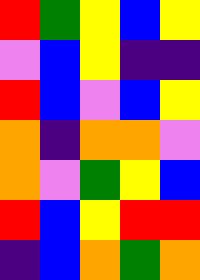[["red", "green", "yellow", "blue", "yellow"], ["violet", "blue", "yellow", "indigo", "indigo"], ["red", "blue", "violet", "blue", "yellow"], ["orange", "indigo", "orange", "orange", "violet"], ["orange", "violet", "green", "yellow", "blue"], ["red", "blue", "yellow", "red", "red"], ["indigo", "blue", "orange", "green", "orange"]]